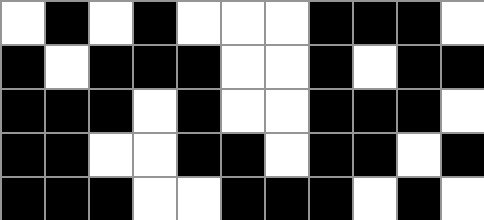[["white", "black", "white", "black", "white", "white", "white", "black", "black", "black", "white"], ["black", "white", "black", "black", "black", "white", "white", "black", "white", "black", "black"], ["black", "black", "black", "white", "black", "white", "white", "black", "black", "black", "white"], ["black", "black", "white", "white", "black", "black", "white", "black", "black", "white", "black"], ["black", "black", "black", "white", "white", "black", "black", "black", "white", "black", "white"]]